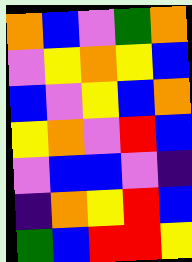[["orange", "blue", "violet", "green", "orange"], ["violet", "yellow", "orange", "yellow", "blue"], ["blue", "violet", "yellow", "blue", "orange"], ["yellow", "orange", "violet", "red", "blue"], ["violet", "blue", "blue", "violet", "indigo"], ["indigo", "orange", "yellow", "red", "blue"], ["green", "blue", "red", "red", "yellow"]]